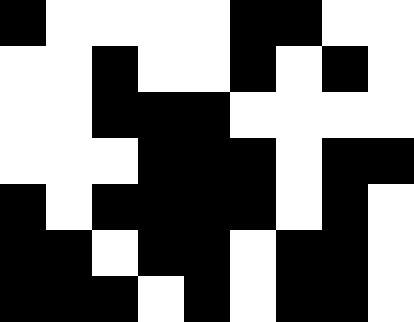[["black", "white", "white", "white", "white", "black", "black", "white", "white"], ["white", "white", "black", "white", "white", "black", "white", "black", "white"], ["white", "white", "black", "black", "black", "white", "white", "white", "white"], ["white", "white", "white", "black", "black", "black", "white", "black", "black"], ["black", "white", "black", "black", "black", "black", "white", "black", "white"], ["black", "black", "white", "black", "black", "white", "black", "black", "white"], ["black", "black", "black", "white", "black", "white", "black", "black", "white"]]